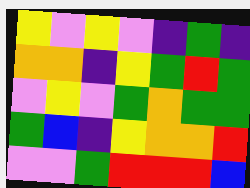[["yellow", "violet", "yellow", "violet", "indigo", "green", "indigo"], ["orange", "orange", "indigo", "yellow", "green", "red", "green"], ["violet", "yellow", "violet", "green", "orange", "green", "green"], ["green", "blue", "indigo", "yellow", "orange", "orange", "red"], ["violet", "violet", "green", "red", "red", "red", "blue"]]